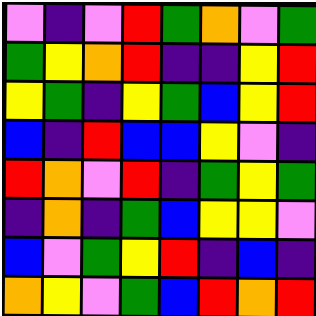[["violet", "indigo", "violet", "red", "green", "orange", "violet", "green"], ["green", "yellow", "orange", "red", "indigo", "indigo", "yellow", "red"], ["yellow", "green", "indigo", "yellow", "green", "blue", "yellow", "red"], ["blue", "indigo", "red", "blue", "blue", "yellow", "violet", "indigo"], ["red", "orange", "violet", "red", "indigo", "green", "yellow", "green"], ["indigo", "orange", "indigo", "green", "blue", "yellow", "yellow", "violet"], ["blue", "violet", "green", "yellow", "red", "indigo", "blue", "indigo"], ["orange", "yellow", "violet", "green", "blue", "red", "orange", "red"]]